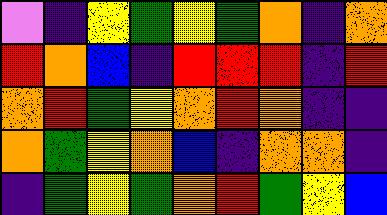[["violet", "indigo", "yellow", "green", "yellow", "green", "orange", "indigo", "orange"], ["red", "orange", "blue", "indigo", "red", "red", "red", "indigo", "red"], ["orange", "red", "green", "yellow", "orange", "red", "orange", "indigo", "indigo"], ["orange", "green", "yellow", "orange", "blue", "indigo", "orange", "orange", "indigo"], ["indigo", "green", "yellow", "green", "orange", "red", "green", "yellow", "blue"]]